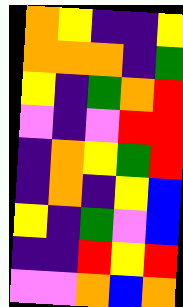[["orange", "yellow", "indigo", "indigo", "yellow"], ["orange", "orange", "orange", "indigo", "green"], ["yellow", "indigo", "green", "orange", "red"], ["violet", "indigo", "violet", "red", "red"], ["indigo", "orange", "yellow", "green", "red"], ["indigo", "orange", "indigo", "yellow", "blue"], ["yellow", "indigo", "green", "violet", "blue"], ["indigo", "indigo", "red", "yellow", "red"], ["violet", "violet", "orange", "blue", "orange"]]